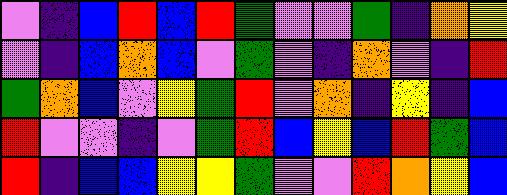[["violet", "indigo", "blue", "red", "blue", "red", "green", "violet", "violet", "green", "indigo", "orange", "yellow"], ["violet", "indigo", "blue", "orange", "blue", "violet", "green", "violet", "indigo", "orange", "violet", "indigo", "red"], ["green", "orange", "blue", "violet", "yellow", "green", "red", "violet", "orange", "indigo", "yellow", "indigo", "blue"], ["red", "violet", "violet", "indigo", "violet", "green", "red", "blue", "yellow", "blue", "red", "green", "blue"], ["red", "indigo", "blue", "blue", "yellow", "yellow", "green", "violet", "violet", "red", "orange", "yellow", "blue"]]